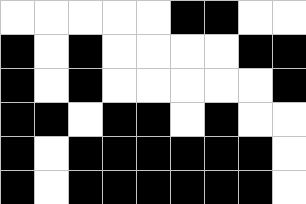[["white", "white", "white", "white", "white", "black", "black", "white", "white"], ["black", "white", "black", "white", "white", "white", "white", "black", "black"], ["black", "white", "black", "white", "white", "white", "white", "white", "black"], ["black", "black", "white", "black", "black", "white", "black", "white", "white"], ["black", "white", "black", "black", "black", "black", "black", "black", "white"], ["black", "white", "black", "black", "black", "black", "black", "black", "white"]]